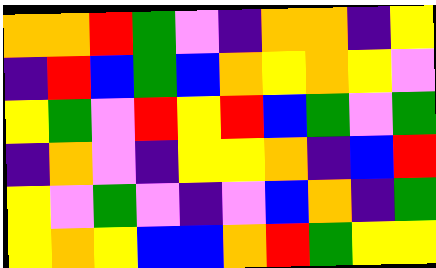[["orange", "orange", "red", "green", "violet", "indigo", "orange", "orange", "indigo", "yellow"], ["indigo", "red", "blue", "green", "blue", "orange", "yellow", "orange", "yellow", "violet"], ["yellow", "green", "violet", "red", "yellow", "red", "blue", "green", "violet", "green"], ["indigo", "orange", "violet", "indigo", "yellow", "yellow", "orange", "indigo", "blue", "red"], ["yellow", "violet", "green", "violet", "indigo", "violet", "blue", "orange", "indigo", "green"], ["yellow", "orange", "yellow", "blue", "blue", "orange", "red", "green", "yellow", "yellow"]]